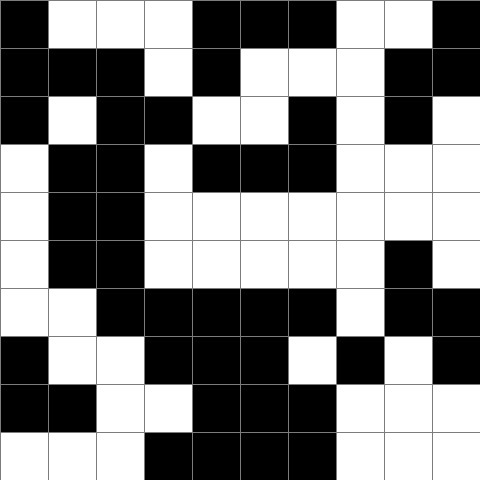[["black", "white", "white", "white", "black", "black", "black", "white", "white", "black"], ["black", "black", "black", "white", "black", "white", "white", "white", "black", "black"], ["black", "white", "black", "black", "white", "white", "black", "white", "black", "white"], ["white", "black", "black", "white", "black", "black", "black", "white", "white", "white"], ["white", "black", "black", "white", "white", "white", "white", "white", "white", "white"], ["white", "black", "black", "white", "white", "white", "white", "white", "black", "white"], ["white", "white", "black", "black", "black", "black", "black", "white", "black", "black"], ["black", "white", "white", "black", "black", "black", "white", "black", "white", "black"], ["black", "black", "white", "white", "black", "black", "black", "white", "white", "white"], ["white", "white", "white", "black", "black", "black", "black", "white", "white", "white"]]